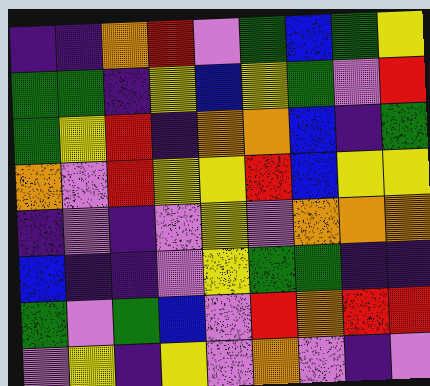[["indigo", "indigo", "orange", "red", "violet", "green", "blue", "green", "yellow"], ["green", "green", "indigo", "yellow", "blue", "yellow", "green", "violet", "red"], ["green", "yellow", "red", "indigo", "orange", "orange", "blue", "indigo", "green"], ["orange", "violet", "red", "yellow", "yellow", "red", "blue", "yellow", "yellow"], ["indigo", "violet", "indigo", "violet", "yellow", "violet", "orange", "orange", "orange"], ["blue", "indigo", "indigo", "violet", "yellow", "green", "green", "indigo", "indigo"], ["green", "violet", "green", "blue", "violet", "red", "orange", "red", "red"], ["violet", "yellow", "indigo", "yellow", "violet", "orange", "violet", "indigo", "violet"]]